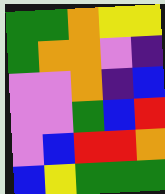[["green", "green", "orange", "yellow", "yellow"], ["green", "orange", "orange", "violet", "indigo"], ["violet", "violet", "orange", "indigo", "blue"], ["violet", "violet", "green", "blue", "red"], ["violet", "blue", "red", "red", "orange"], ["blue", "yellow", "green", "green", "green"]]